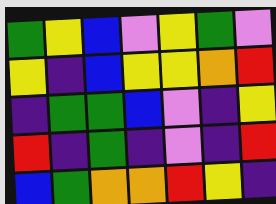[["green", "yellow", "blue", "violet", "yellow", "green", "violet"], ["yellow", "indigo", "blue", "yellow", "yellow", "orange", "red"], ["indigo", "green", "green", "blue", "violet", "indigo", "yellow"], ["red", "indigo", "green", "indigo", "violet", "indigo", "red"], ["blue", "green", "orange", "orange", "red", "yellow", "indigo"]]